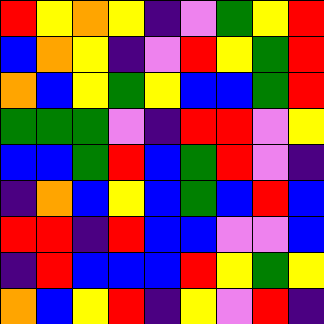[["red", "yellow", "orange", "yellow", "indigo", "violet", "green", "yellow", "red"], ["blue", "orange", "yellow", "indigo", "violet", "red", "yellow", "green", "red"], ["orange", "blue", "yellow", "green", "yellow", "blue", "blue", "green", "red"], ["green", "green", "green", "violet", "indigo", "red", "red", "violet", "yellow"], ["blue", "blue", "green", "red", "blue", "green", "red", "violet", "indigo"], ["indigo", "orange", "blue", "yellow", "blue", "green", "blue", "red", "blue"], ["red", "red", "indigo", "red", "blue", "blue", "violet", "violet", "blue"], ["indigo", "red", "blue", "blue", "blue", "red", "yellow", "green", "yellow"], ["orange", "blue", "yellow", "red", "indigo", "yellow", "violet", "red", "indigo"]]